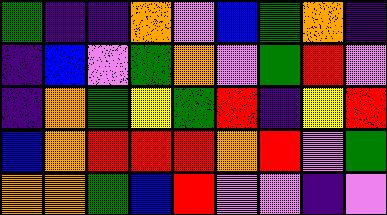[["green", "indigo", "indigo", "orange", "violet", "blue", "green", "orange", "indigo"], ["indigo", "blue", "violet", "green", "orange", "violet", "green", "red", "violet"], ["indigo", "orange", "green", "yellow", "green", "red", "indigo", "yellow", "red"], ["blue", "orange", "red", "red", "red", "orange", "red", "violet", "green"], ["orange", "orange", "green", "blue", "red", "violet", "violet", "indigo", "violet"]]